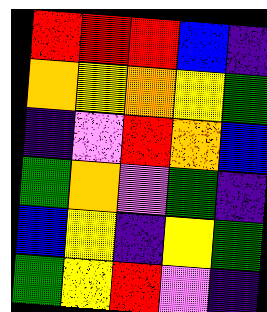[["red", "red", "red", "blue", "indigo"], ["orange", "yellow", "orange", "yellow", "green"], ["indigo", "violet", "red", "orange", "blue"], ["green", "orange", "violet", "green", "indigo"], ["blue", "yellow", "indigo", "yellow", "green"], ["green", "yellow", "red", "violet", "indigo"]]